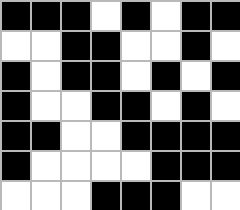[["black", "black", "black", "white", "black", "white", "black", "black"], ["white", "white", "black", "black", "white", "white", "black", "white"], ["black", "white", "black", "black", "white", "black", "white", "black"], ["black", "white", "white", "black", "black", "white", "black", "white"], ["black", "black", "white", "white", "black", "black", "black", "black"], ["black", "white", "white", "white", "white", "black", "black", "black"], ["white", "white", "white", "black", "black", "black", "white", "white"]]